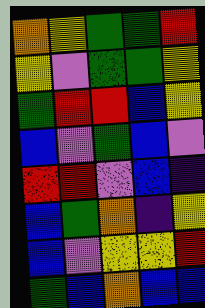[["orange", "yellow", "green", "green", "red"], ["yellow", "violet", "green", "green", "yellow"], ["green", "red", "red", "blue", "yellow"], ["blue", "violet", "green", "blue", "violet"], ["red", "red", "violet", "blue", "indigo"], ["blue", "green", "orange", "indigo", "yellow"], ["blue", "violet", "yellow", "yellow", "red"], ["green", "blue", "orange", "blue", "blue"]]